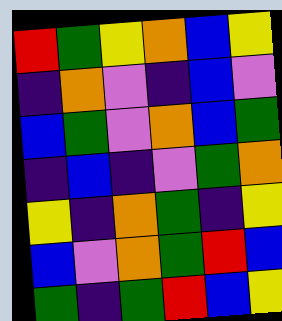[["red", "green", "yellow", "orange", "blue", "yellow"], ["indigo", "orange", "violet", "indigo", "blue", "violet"], ["blue", "green", "violet", "orange", "blue", "green"], ["indigo", "blue", "indigo", "violet", "green", "orange"], ["yellow", "indigo", "orange", "green", "indigo", "yellow"], ["blue", "violet", "orange", "green", "red", "blue"], ["green", "indigo", "green", "red", "blue", "yellow"]]